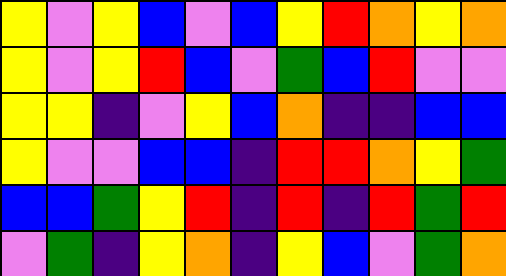[["yellow", "violet", "yellow", "blue", "violet", "blue", "yellow", "red", "orange", "yellow", "orange"], ["yellow", "violet", "yellow", "red", "blue", "violet", "green", "blue", "red", "violet", "violet"], ["yellow", "yellow", "indigo", "violet", "yellow", "blue", "orange", "indigo", "indigo", "blue", "blue"], ["yellow", "violet", "violet", "blue", "blue", "indigo", "red", "red", "orange", "yellow", "green"], ["blue", "blue", "green", "yellow", "red", "indigo", "red", "indigo", "red", "green", "red"], ["violet", "green", "indigo", "yellow", "orange", "indigo", "yellow", "blue", "violet", "green", "orange"]]